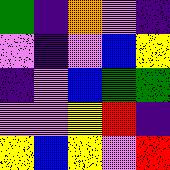[["green", "indigo", "orange", "violet", "indigo"], ["violet", "indigo", "violet", "blue", "yellow"], ["indigo", "violet", "blue", "green", "green"], ["violet", "violet", "yellow", "red", "indigo"], ["yellow", "blue", "yellow", "violet", "red"]]